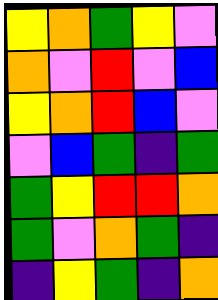[["yellow", "orange", "green", "yellow", "violet"], ["orange", "violet", "red", "violet", "blue"], ["yellow", "orange", "red", "blue", "violet"], ["violet", "blue", "green", "indigo", "green"], ["green", "yellow", "red", "red", "orange"], ["green", "violet", "orange", "green", "indigo"], ["indigo", "yellow", "green", "indigo", "orange"]]